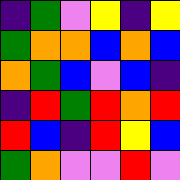[["indigo", "green", "violet", "yellow", "indigo", "yellow"], ["green", "orange", "orange", "blue", "orange", "blue"], ["orange", "green", "blue", "violet", "blue", "indigo"], ["indigo", "red", "green", "red", "orange", "red"], ["red", "blue", "indigo", "red", "yellow", "blue"], ["green", "orange", "violet", "violet", "red", "violet"]]